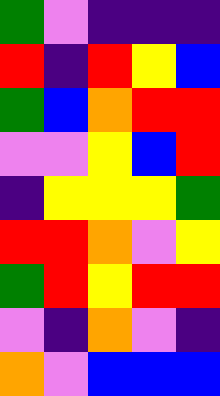[["green", "violet", "indigo", "indigo", "indigo"], ["red", "indigo", "red", "yellow", "blue"], ["green", "blue", "orange", "red", "red"], ["violet", "violet", "yellow", "blue", "red"], ["indigo", "yellow", "yellow", "yellow", "green"], ["red", "red", "orange", "violet", "yellow"], ["green", "red", "yellow", "red", "red"], ["violet", "indigo", "orange", "violet", "indigo"], ["orange", "violet", "blue", "blue", "blue"]]